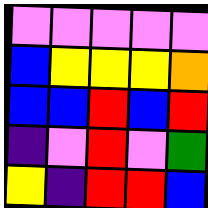[["violet", "violet", "violet", "violet", "violet"], ["blue", "yellow", "yellow", "yellow", "orange"], ["blue", "blue", "red", "blue", "red"], ["indigo", "violet", "red", "violet", "green"], ["yellow", "indigo", "red", "red", "blue"]]